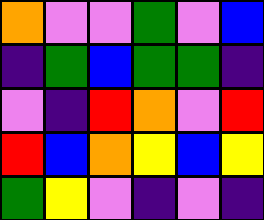[["orange", "violet", "violet", "green", "violet", "blue"], ["indigo", "green", "blue", "green", "green", "indigo"], ["violet", "indigo", "red", "orange", "violet", "red"], ["red", "blue", "orange", "yellow", "blue", "yellow"], ["green", "yellow", "violet", "indigo", "violet", "indigo"]]